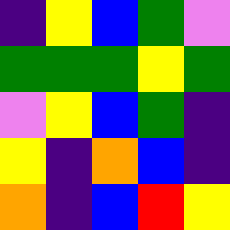[["indigo", "yellow", "blue", "green", "violet"], ["green", "green", "green", "yellow", "green"], ["violet", "yellow", "blue", "green", "indigo"], ["yellow", "indigo", "orange", "blue", "indigo"], ["orange", "indigo", "blue", "red", "yellow"]]